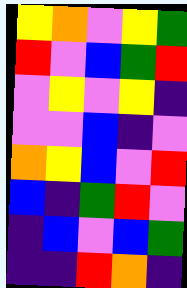[["yellow", "orange", "violet", "yellow", "green"], ["red", "violet", "blue", "green", "red"], ["violet", "yellow", "violet", "yellow", "indigo"], ["violet", "violet", "blue", "indigo", "violet"], ["orange", "yellow", "blue", "violet", "red"], ["blue", "indigo", "green", "red", "violet"], ["indigo", "blue", "violet", "blue", "green"], ["indigo", "indigo", "red", "orange", "indigo"]]